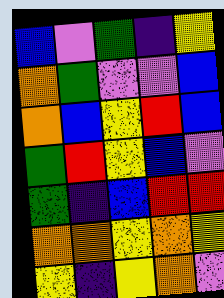[["blue", "violet", "green", "indigo", "yellow"], ["orange", "green", "violet", "violet", "blue"], ["orange", "blue", "yellow", "red", "blue"], ["green", "red", "yellow", "blue", "violet"], ["green", "indigo", "blue", "red", "red"], ["orange", "orange", "yellow", "orange", "yellow"], ["yellow", "indigo", "yellow", "orange", "violet"]]